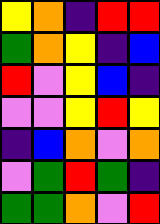[["yellow", "orange", "indigo", "red", "red"], ["green", "orange", "yellow", "indigo", "blue"], ["red", "violet", "yellow", "blue", "indigo"], ["violet", "violet", "yellow", "red", "yellow"], ["indigo", "blue", "orange", "violet", "orange"], ["violet", "green", "red", "green", "indigo"], ["green", "green", "orange", "violet", "red"]]